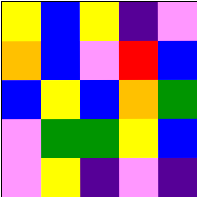[["yellow", "blue", "yellow", "indigo", "violet"], ["orange", "blue", "violet", "red", "blue"], ["blue", "yellow", "blue", "orange", "green"], ["violet", "green", "green", "yellow", "blue"], ["violet", "yellow", "indigo", "violet", "indigo"]]